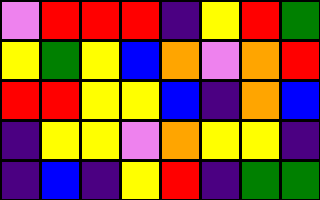[["violet", "red", "red", "red", "indigo", "yellow", "red", "green"], ["yellow", "green", "yellow", "blue", "orange", "violet", "orange", "red"], ["red", "red", "yellow", "yellow", "blue", "indigo", "orange", "blue"], ["indigo", "yellow", "yellow", "violet", "orange", "yellow", "yellow", "indigo"], ["indigo", "blue", "indigo", "yellow", "red", "indigo", "green", "green"]]